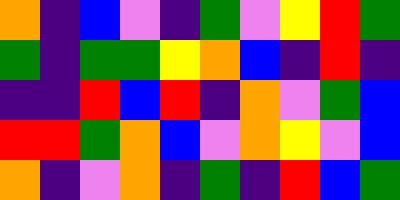[["orange", "indigo", "blue", "violet", "indigo", "green", "violet", "yellow", "red", "green"], ["green", "indigo", "green", "green", "yellow", "orange", "blue", "indigo", "red", "indigo"], ["indigo", "indigo", "red", "blue", "red", "indigo", "orange", "violet", "green", "blue"], ["red", "red", "green", "orange", "blue", "violet", "orange", "yellow", "violet", "blue"], ["orange", "indigo", "violet", "orange", "indigo", "green", "indigo", "red", "blue", "green"]]